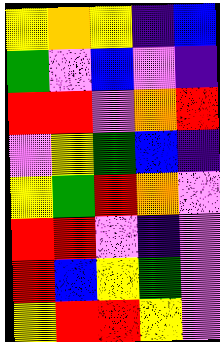[["yellow", "orange", "yellow", "indigo", "blue"], ["green", "violet", "blue", "violet", "indigo"], ["red", "red", "violet", "orange", "red"], ["violet", "yellow", "green", "blue", "indigo"], ["yellow", "green", "red", "orange", "violet"], ["red", "red", "violet", "indigo", "violet"], ["red", "blue", "yellow", "green", "violet"], ["yellow", "red", "red", "yellow", "violet"]]